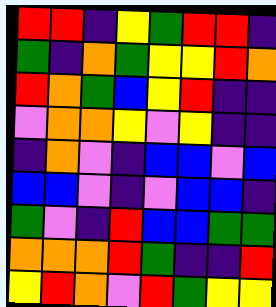[["red", "red", "indigo", "yellow", "green", "red", "red", "indigo"], ["green", "indigo", "orange", "green", "yellow", "yellow", "red", "orange"], ["red", "orange", "green", "blue", "yellow", "red", "indigo", "indigo"], ["violet", "orange", "orange", "yellow", "violet", "yellow", "indigo", "indigo"], ["indigo", "orange", "violet", "indigo", "blue", "blue", "violet", "blue"], ["blue", "blue", "violet", "indigo", "violet", "blue", "blue", "indigo"], ["green", "violet", "indigo", "red", "blue", "blue", "green", "green"], ["orange", "orange", "orange", "red", "green", "indigo", "indigo", "red"], ["yellow", "red", "orange", "violet", "red", "green", "yellow", "yellow"]]